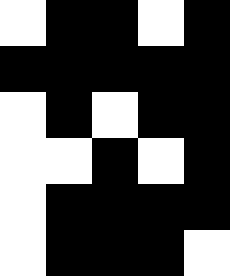[["white", "black", "black", "white", "black"], ["black", "black", "black", "black", "black"], ["white", "black", "white", "black", "black"], ["white", "white", "black", "white", "black"], ["white", "black", "black", "black", "black"], ["white", "black", "black", "black", "white"]]